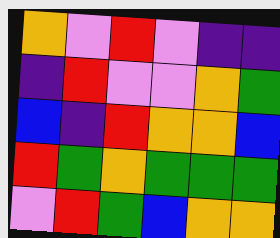[["orange", "violet", "red", "violet", "indigo", "indigo"], ["indigo", "red", "violet", "violet", "orange", "green"], ["blue", "indigo", "red", "orange", "orange", "blue"], ["red", "green", "orange", "green", "green", "green"], ["violet", "red", "green", "blue", "orange", "orange"]]